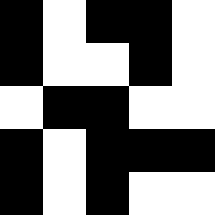[["black", "white", "black", "black", "white"], ["black", "white", "white", "black", "white"], ["white", "black", "black", "white", "white"], ["black", "white", "black", "black", "black"], ["black", "white", "black", "white", "white"]]